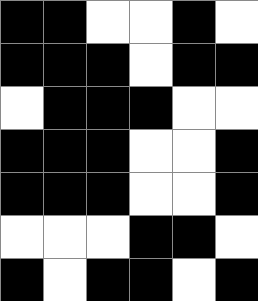[["black", "black", "white", "white", "black", "white"], ["black", "black", "black", "white", "black", "black"], ["white", "black", "black", "black", "white", "white"], ["black", "black", "black", "white", "white", "black"], ["black", "black", "black", "white", "white", "black"], ["white", "white", "white", "black", "black", "white"], ["black", "white", "black", "black", "white", "black"]]